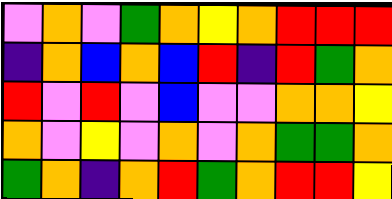[["violet", "orange", "violet", "green", "orange", "yellow", "orange", "red", "red", "red"], ["indigo", "orange", "blue", "orange", "blue", "red", "indigo", "red", "green", "orange"], ["red", "violet", "red", "violet", "blue", "violet", "violet", "orange", "orange", "yellow"], ["orange", "violet", "yellow", "violet", "orange", "violet", "orange", "green", "green", "orange"], ["green", "orange", "indigo", "orange", "red", "green", "orange", "red", "red", "yellow"]]